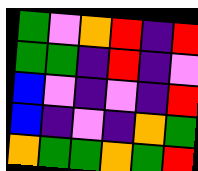[["green", "violet", "orange", "red", "indigo", "red"], ["green", "green", "indigo", "red", "indigo", "violet"], ["blue", "violet", "indigo", "violet", "indigo", "red"], ["blue", "indigo", "violet", "indigo", "orange", "green"], ["orange", "green", "green", "orange", "green", "red"]]